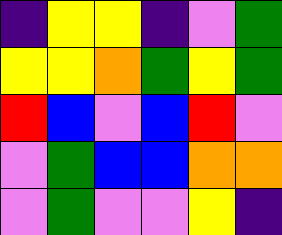[["indigo", "yellow", "yellow", "indigo", "violet", "green"], ["yellow", "yellow", "orange", "green", "yellow", "green"], ["red", "blue", "violet", "blue", "red", "violet"], ["violet", "green", "blue", "blue", "orange", "orange"], ["violet", "green", "violet", "violet", "yellow", "indigo"]]